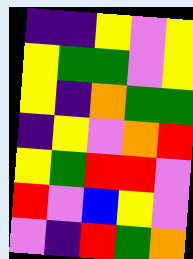[["indigo", "indigo", "yellow", "violet", "yellow"], ["yellow", "green", "green", "violet", "yellow"], ["yellow", "indigo", "orange", "green", "green"], ["indigo", "yellow", "violet", "orange", "red"], ["yellow", "green", "red", "red", "violet"], ["red", "violet", "blue", "yellow", "violet"], ["violet", "indigo", "red", "green", "orange"]]